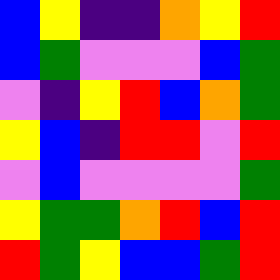[["blue", "yellow", "indigo", "indigo", "orange", "yellow", "red"], ["blue", "green", "violet", "violet", "violet", "blue", "green"], ["violet", "indigo", "yellow", "red", "blue", "orange", "green"], ["yellow", "blue", "indigo", "red", "red", "violet", "red"], ["violet", "blue", "violet", "violet", "violet", "violet", "green"], ["yellow", "green", "green", "orange", "red", "blue", "red"], ["red", "green", "yellow", "blue", "blue", "green", "red"]]